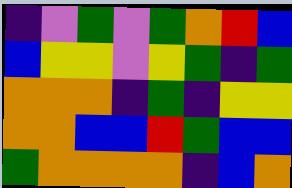[["indigo", "violet", "green", "violet", "green", "orange", "red", "blue"], ["blue", "yellow", "yellow", "violet", "yellow", "green", "indigo", "green"], ["orange", "orange", "orange", "indigo", "green", "indigo", "yellow", "yellow"], ["orange", "orange", "blue", "blue", "red", "green", "blue", "blue"], ["green", "orange", "orange", "orange", "orange", "indigo", "blue", "orange"]]